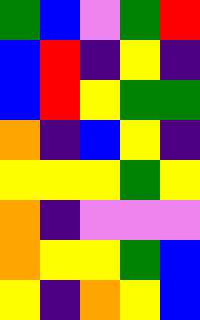[["green", "blue", "violet", "green", "red"], ["blue", "red", "indigo", "yellow", "indigo"], ["blue", "red", "yellow", "green", "green"], ["orange", "indigo", "blue", "yellow", "indigo"], ["yellow", "yellow", "yellow", "green", "yellow"], ["orange", "indigo", "violet", "violet", "violet"], ["orange", "yellow", "yellow", "green", "blue"], ["yellow", "indigo", "orange", "yellow", "blue"]]